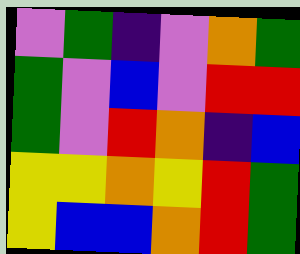[["violet", "green", "indigo", "violet", "orange", "green"], ["green", "violet", "blue", "violet", "red", "red"], ["green", "violet", "red", "orange", "indigo", "blue"], ["yellow", "yellow", "orange", "yellow", "red", "green"], ["yellow", "blue", "blue", "orange", "red", "green"]]